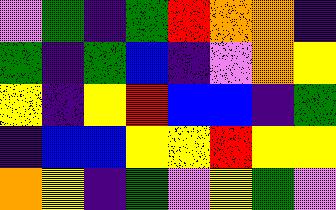[["violet", "green", "indigo", "green", "red", "orange", "orange", "indigo"], ["green", "indigo", "green", "blue", "indigo", "violet", "orange", "yellow"], ["yellow", "indigo", "yellow", "red", "blue", "blue", "indigo", "green"], ["indigo", "blue", "blue", "yellow", "yellow", "red", "yellow", "yellow"], ["orange", "yellow", "indigo", "green", "violet", "yellow", "green", "violet"]]